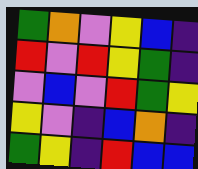[["green", "orange", "violet", "yellow", "blue", "indigo"], ["red", "violet", "red", "yellow", "green", "indigo"], ["violet", "blue", "violet", "red", "green", "yellow"], ["yellow", "violet", "indigo", "blue", "orange", "indigo"], ["green", "yellow", "indigo", "red", "blue", "blue"]]